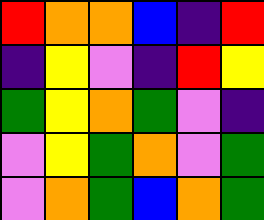[["red", "orange", "orange", "blue", "indigo", "red"], ["indigo", "yellow", "violet", "indigo", "red", "yellow"], ["green", "yellow", "orange", "green", "violet", "indigo"], ["violet", "yellow", "green", "orange", "violet", "green"], ["violet", "orange", "green", "blue", "orange", "green"]]